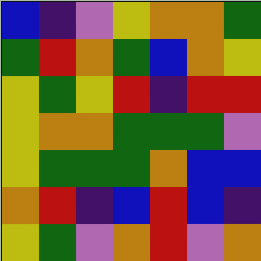[["blue", "indigo", "violet", "yellow", "orange", "orange", "green"], ["green", "red", "orange", "green", "blue", "orange", "yellow"], ["yellow", "green", "yellow", "red", "indigo", "red", "red"], ["yellow", "orange", "orange", "green", "green", "green", "violet"], ["yellow", "green", "green", "green", "orange", "blue", "blue"], ["orange", "red", "indigo", "blue", "red", "blue", "indigo"], ["yellow", "green", "violet", "orange", "red", "violet", "orange"]]